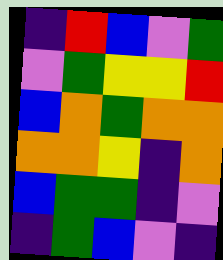[["indigo", "red", "blue", "violet", "green"], ["violet", "green", "yellow", "yellow", "red"], ["blue", "orange", "green", "orange", "orange"], ["orange", "orange", "yellow", "indigo", "orange"], ["blue", "green", "green", "indigo", "violet"], ["indigo", "green", "blue", "violet", "indigo"]]